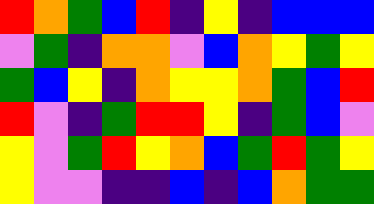[["red", "orange", "green", "blue", "red", "indigo", "yellow", "indigo", "blue", "blue", "blue"], ["violet", "green", "indigo", "orange", "orange", "violet", "blue", "orange", "yellow", "green", "yellow"], ["green", "blue", "yellow", "indigo", "orange", "yellow", "yellow", "orange", "green", "blue", "red"], ["red", "violet", "indigo", "green", "red", "red", "yellow", "indigo", "green", "blue", "violet"], ["yellow", "violet", "green", "red", "yellow", "orange", "blue", "green", "red", "green", "yellow"], ["yellow", "violet", "violet", "indigo", "indigo", "blue", "indigo", "blue", "orange", "green", "green"]]